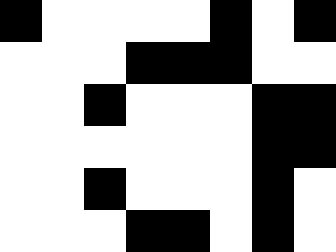[["black", "white", "white", "white", "white", "black", "white", "black"], ["white", "white", "white", "black", "black", "black", "white", "white"], ["white", "white", "black", "white", "white", "white", "black", "black"], ["white", "white", "white", "white", "white", "white", "black", "black"], ["white", "white", "black", "white", "white", "white", "black", "white"], ["white", "white", "white", "black", "black", "white", "black", "white"]]